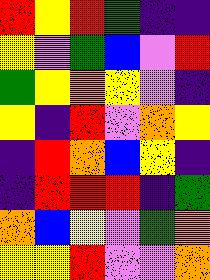[["red", "yellow", "red", "green", "indigo", "indigo"], ["yellow", "violet", "green", "blue", "violet", "red"], ["green", "yellow", "orange", "yellow", "violet", "indigo"], ["yellow", "indigo", "red", "violet", "orange", "yellow"], ["indigo", "red", "orange", "blue", "yellow", "indigo"], ["indigo", "red", "red", "red", "indigo", "green"], ["orange", "blue", "yellow", "violet", "green", "orange"], ["yellow", "yellow", "red", "violet", "violet", "orange"]]